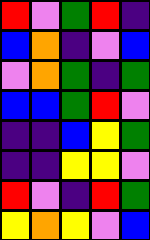[["red", "violet", "green", "red", "indigo"], ["blue", "orange", "indigo", "violet", "blue"], ["violet", "orange", "green", "indigo", "green"], ["blue", "blue", "green", "red", "violet"], ["indigo", "indigo", "blue", "yellow", "green"], ["indigo", "indigo", "yellow", "yellow", "violet"], ["red", "violet", "indigo", "red", "green"], ["yellow", "orange", "yellow", "violet", "blue"]]